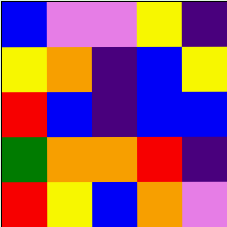[["blue", "violet", "violet", "yellow", "indigo"], ["yellow", "orange", "indigo", "blue", "yellow"], ["red", "blue", "indigo", "blue", "blue"], ["green", "orange", "orange", "red", "indigo"], ["red", "yellow", "blue", "orange", "violet"]]